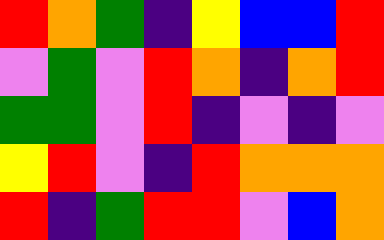[["red", "orange", "green", "indigo", "yellow", "blue", "blue", "red"], ["violet", "green", "violet", "red", "orange", "indigo", "orange", "red"], ["green", "green", "violet", "red", "indigo", "violet", "indigo", "violet"], ["yellow", "red", "violet", "indigo", "red", "orange", "orange", "orange"], ["red", "indigo", "green", "red", "red", "violet", "blue", "orange"]]